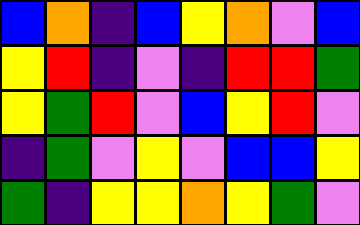[["blue", "orange", "indigo", "blue", "yellow", "orange", "violet", "blue"], ["yellow", "red", "indigo", "violet", "indigo", "red", "red", "green"], ["yellow", "green", "red", "violet", "blue", "yellow", "red", "violet"], ["indigo", "green", "violet", "yellow", "violet", "blue", "blue", "yellow"], ["green", "indigo", "yellow", "yellow", "orange", "yellow", "green", "violet"]]